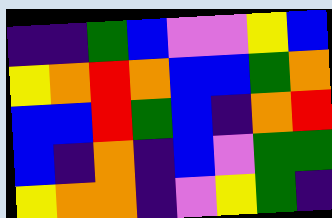[["indigo", "indigo", "green", "blue", "violet", "violet", "yellow", "blue"], ["yellow", "orange", "red", "orange", "blue", "blue", "green", "orange"], ["blue", "blue", "red", "green", "blue", "indigo", "orange", "red"], ["blue", "indigo", "orange", "indigo", "blue", "violet", "green", "green"], ["yellow", "orange", "orange", "indigo", "violet", "yellow", "green", "indigo"]]